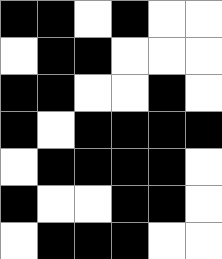[["black", "black", "white", "black", "white", "white"], ["white", "black", "black", "white", "white", "white"], ["black", "black", "white", "white", "black", "white"], ["black", "white", "black", "black", "black", "black"], ["white", "black", "black", "black", "black", "white"], ["black", "white", "white", "black", "black", "white"], ["white", "black", "black", "black", "white", "white"]]